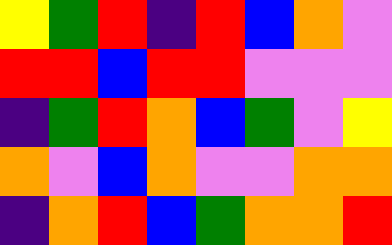[["yellow", "green", "red", "indigo", "red", "blue", "orange", "violet"], ["red", "red", "blue", "red", "red", "violet", "violet", "violet"], ["indigo", "green", "red", "orange", "blue", "green", "violet", "yellow"], ["orange", "violet", "blue", "orange", "violet", "violet", "orange", "orange"], ["indigo", "orange", "red", "blue", "green", "orange", "orange", "red"]]